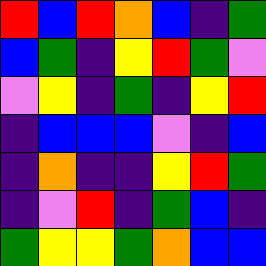[["red", "blue", "red", "orange", "blue", "indigo", "green"], ["blue", "green", "indigo", "yellow", "red", "green", "violet"], ["violet", "yellow", "indigo", "green", "indigo", "yellow", "red"], ["indigo", "blue", "blue", "blue", "violet", "indigo", "blue"], ["indigo", "orange", "indigo", "indigo", "yellow", "red", "green"], ["indigo", "violet", "red", "indigo", "green", "blue", "indigo"], ["green", "yellow", "yellow", "green", "orange", "blue", "blue"]]